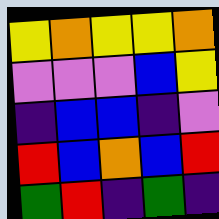[["yellow", "orange", "yellow", "yellow", "orange"], ["violet", "violet", "violet", "blue", "yellow"], ["indigo", "blue", "blue", "indigo", "violet"], ["red", "blue", "orange", "blue", "red"], ["green", "red", "indigo", "green", "indigo"]]